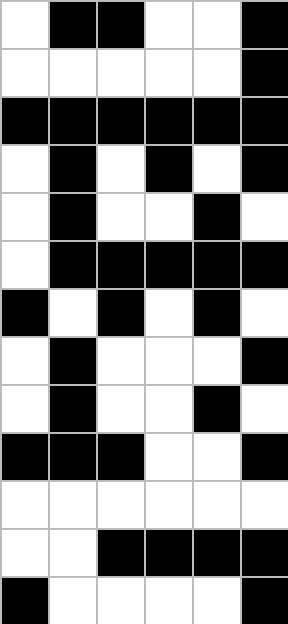[["white", "black", "black", "white", "white", "black"], ["white", "white", "white", "white", "white", "black"], ["black", "black", "black", "black", "black", "black"], ["white", "black", "white", "black", "white", "black"], ["white", "black", "white", "white", "black", "white"], ["white", "black", "black", "black", "black", "black"], ["black", "white", "black", "white", "black", "white"], ["white", "black", "white", "white", "white", "black"], ["white", "black", "white", "white", "black", "white"], ["black", "black", "black", "white", "white", "black"], ["white", "white", "white", "white", "white", "white"], ["white", "white", "black", "black", "black", "black"], ["black", "white", "white", "white", "white", "black"]]